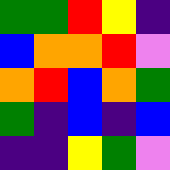[["green", "green", "red", "yellow", "indigo"], ["blue", "orange", "orange", "red", "violet"], ["orange", "red", "blue", "orange", "green"], ["green", "indigo", "blue", "indigo", "blue"], ["indigo", "indigo", "yellow", "green", "violet"]]